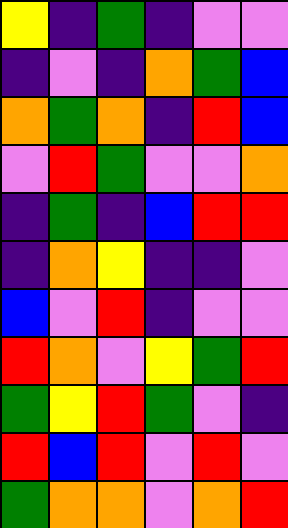[["yellow", "indigo", "green", "indigo", "violet", "violet"], ["indigo", "violet", "indigo", "orange", "green", "blue"], ["orange", "green", "orange", "indigo", "red", "blue"], ["violet", "red", "green", "violet", "violet", "orange"], ["indigo", "green", "indigo", "blue", "red", "red"], ["indigo", "orange", "yellow", "indigo", "indigo", "violet"], ["blue", "violet", "red", "indigo", "violet", "violet"], ["red", "orange", "violet", "yellow", "green", "red"], ["green", "yellow", "red", "green", "violet", "indigo"], ["red", "blue", "red", "violet", "red", "violet"], ["green", "orange", "orange", "violet", "orange", "red"]]